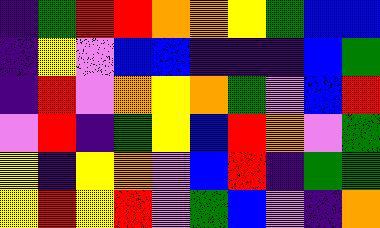[["indigo", "green", "red", "red", "orange", "orange", "yellow", "green", "blue", "blue"], ["indigo", "yellow", "violet", "blue", "blue", "indigo", "indigo", "indigo", "blue", "green"], ["indigo", "red", "violet", "orange", "yellow", "orange", "green", "violet", "blue", "red"], ["violet", "red", "indigo", "green", "yellow", "blue", "red", "orange", "violet", "green"], ["yellow", "indigo", "yellow", "orange", "violet", "blue", "red", "indigo", "green", "green"], ["yellow", "red", "yellow", "red", "violet", "green", "blue", "violet", "indigo", "orange"]]